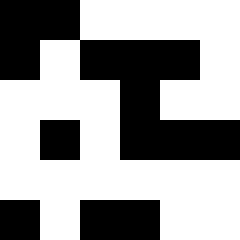[["black", "black", "white", "white", "white", "white"], ["black", "white", "black", "black", "black", "white"], ["white", "white", "white", "black", "white", "white"], ["white", "black", "white", "black", "black", "black"], ["white", "white", "white", "white", "white", "white"], ["black", "white", "black", "black", "white", "white"]]